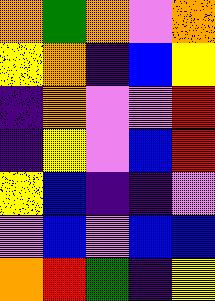[["orange", "green", "orange", "violet", "orange"], ["yellow", "orange", "indigo", "blue", "yellow"], ["indigo", "orange", "violet", "violet", "red"], ["indigo", "yellow", "violet", "blue", "red"], ["yellow", "blue", "indigo", "indigo", "violet"], ["violet", "blue", "violet", "blue", "blue"], ["orange", "red", "green", "indigo", "yellow"]]